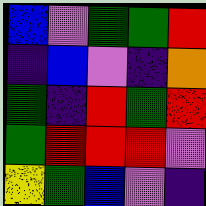[["blue", "violet", "green", "green", "red"], ["indigo", "blue", "violet", "indigo", "orange"], ["green", "indigo", "red", "green", "red"], ["green", "red", "red", "red", "violet"], ["yellow", "green", "blue", "violet", "indigo"]]